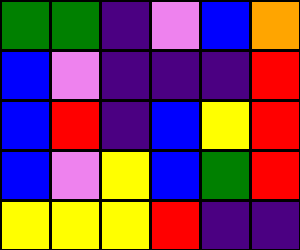[["green", "green", "indigo", "violet", "blue", "orange"], ["blue", "violet", "indigo", "indigo", "indigo", "red"], ["blue", "red", "indigo", "blue", "yellow", "red"], ["blue", "violet", "yellow", "blue", "green", "red"], ["yellow", "yellow", "yellow", "red", "indigo", "indigo"]]